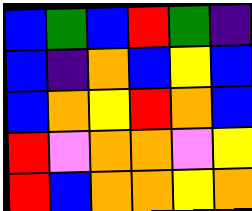[["blue", "green", "blue", "red", "green", "indigo"], ["blue", "indigo", "orange", "blue", "yellow", "blue"], ["blue", "orange", "yellow", "red", "orange", "blue"], ["red", "violet", "orange", "orange", "violet", "yellow"], ["red", "blue", "orange", "orange", "yellow", "orange"]]